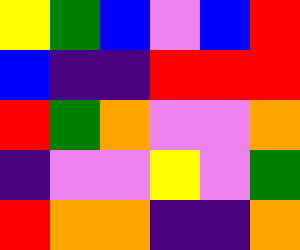[["yellow", "green", "blue", "violet", "blue", "red"], ["blue", "indigo", "indigo", "red", "red", "red"], ["red", "green", "orange", "violet", "violet", "orange"], ["indigo", "violet", "violet", "yellow", "violet", "green"], ["red", "orange", "orange", "indigo", "indigo", "orange"]]